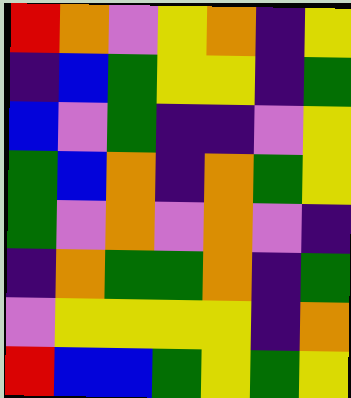[["red", "orange", "violet", "yellow", "orange", "indigo", "yellow"], ["indigo", "blue", "green", "yellow", "yellow", "indigo", "green"], ["blue", "violet", "green", "indigo", "indigo", "violet", "yellow"], ["green", "blue", "orange", "indigo", "orange", "green", "yellow"], ["green", "violet", "orange", "violet", "orange", "violet", "indigo"], ["indigo", "orange", "green", "green", "orange", "indigo", "green"], ["violet", "yellow", "yellow", "yellow", "yellow", "indigo", "orange"], ["red", "blue", "blue", "green", "yellow", "green", "yellow"]]